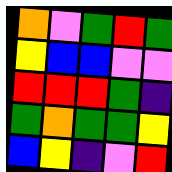[["orange", "violet", "green", "red", "green"], ["yellow", "blue", "blue", "violet", "violet"], ["red", "red", "red", "green", "indigo"], ["green", "orange", "green", "green", "yellow"], ["blue", "yellow", "indigo", "violet", "red"]]